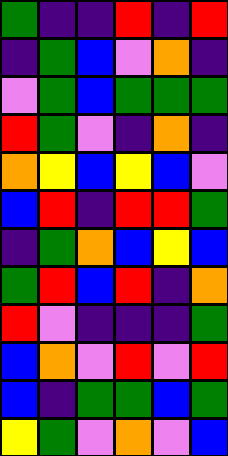[["green", "indigo", "indigo", "red", "indigo", "red"], ["indigo", "green", "blue", "violet", "orange", "indigo"], ["violet", "green", "blue", "green", "green", "green"], ["red", "green", "violet", "indigo", "orange", "indigo"], ["orange", "yellow", "blue", "yellow", "blue", "violet"], ["blue", "red", "indigo", "red", "red", "green"], ["indigo", "green", "orange", "blue", "yellow", "blue"], ["green", "red", "blue", "red", "indigo", "orange"], ["red", "violet", "indigo", "indigo", "indigo", "green"], ["blue", "orange", "violet", "red", "violet", "red"], ["blue", "indigo", "green", "green", "blue", "green"], ["yellow", "green", "violet", "orange", "violet", "blue"]]